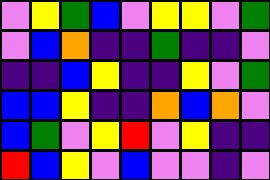[["violet", "yellow", "green", "blue", "violet", "yellow", "yellow", "violet", "green"], ["violet", "blue", "orange", "indigo", "indigo", "green", "indigo", "indigo", "violet"], ["indigo", "indigo", "blue", "yellow", "indigo", "indigo", "yellow", "violet", "green"], ["blue", "blue", "yellow", "indigo", "indigo", "orange", "blue", "orange", "violet"], ["blue", "green", "violet", "yellow", "red", "violet", "yellow", "indigo", "indigo"], ["red", "blue", "yellow", "violet", "blue", "violet", "violet", "indigo", "violet"]]